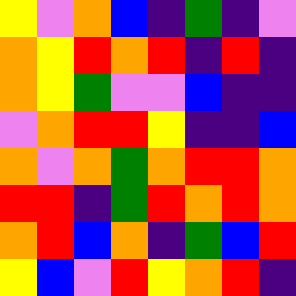[["yellow", "violet", "orange", "blue", "indigo", "green", "indigo", "violet"], ["orange", "yellow", "red", "orange", "red", "indigo", "red", "indigo"], ["orange", "yellow", "green", "violet", "violet", "blue", "indigo", "indigo"], ["violet", "orange", "red", "red", "yellow", "indigo", "indigo", "blue"], ["orange", "violet", "orange", "green", "orange", "red", "red", "orange"], ["red", "red", "indigo", "green", "red", "orange", "red", "orange"], ["orange", "red", "blue", "orange", "indigo", "green", "blue", "red"], ["yellow", "blue", "violet", "red", "yellow", "orange", "red", "indigo"]]